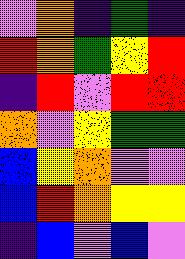[["violet", "orange", "indigo", "green", "indigo"], ["red", "orange", "green", "yellow", "red"], ["indigo", "red", "violet", "red", "red"], ["orange", "violet", "yellow", "green", "green"], ["blue", "yellow", "orange", "violet", "violet"], ["blue", "red", "orange", "yellow", "yellow"], ["indigo", "blue", "violet", "blue", "violet"]]